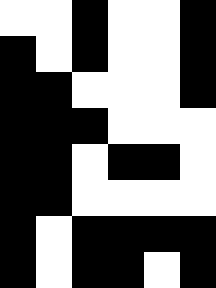[["white", "white", "black", "white", "white", "black"], ["black", "white", "black", "white", "white", "black"], ["black", "black", "white", "white", "white", "black"], ["black", "black", "black", "white", "white", "white"], ["black", "black", "white", "black", "black", "white"], ["black", "black", "white", "white", "white", "white"], ["black", "white", "black", "black", "black", "black"], ["black", "white", "black", "black", "white", "black"]]